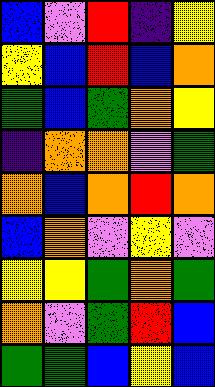[["blue", "violet", "red", "indigo", "yellow"], ["yellow", "blue", "red", "blue", "orange"], ["green", "blue", "green", "orange", "yellow"], ["indigo", "orange", "orange", "violet", "green"], ["orange", "blue", "orange", "red", "orange"], ["blue", "orange", "violet", "yellow", "violet"], ["yellow", "yellow", "green", "orange", "green"], ["orange", "violet", "green", "red", "blue"], ["green", "green", "blue", "yellow", "blue"]]